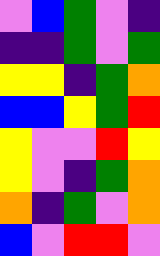[["violet", "blue", "green", "violet", "indigo"], ["indigo", "indigo", "green", "violet", "green"], ["yellow", "yellow", "indigo", "green", "orange"], ["blue", "blue", "yellow", "green", "red"], ["yellow", "violet", "violet", "red", "yellow"], ["yellow", "violet", "indigo", "green", "orange"], ["orange", "indigo", "green", "violet", "orange"], ["blue", "violet", "red", "red", "violet"]]